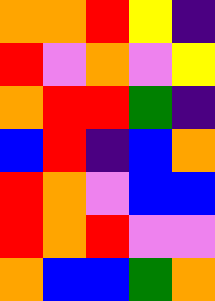[["orange", "orange", "red", "yellow", "indigo"], ["red", "violet", "orange", "violet", "yellow"], ["orange", "red", "red", "green", "indigo"], ["blue", "red", "indigo", "blue", "orange"], ["red", "orange", "violet", "blue", "blue"], ["red", "orange", "red", "violet", "violet"], ["orange", "blue", "blue", "green", "orange"]]